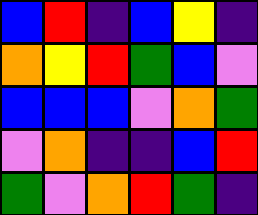[["blue", "red", "indigo", "blue", "yellow", "indigo"], ["orange", "yellow", "red", "green", "blue", "violet"], ["blue", "blue", "blue", "violet", "orange", "green"], ["violet", "orange", "indigo", "indigo", "blue", "red"], ["green", "violet", "orange", "red", "green", "indigo"]]